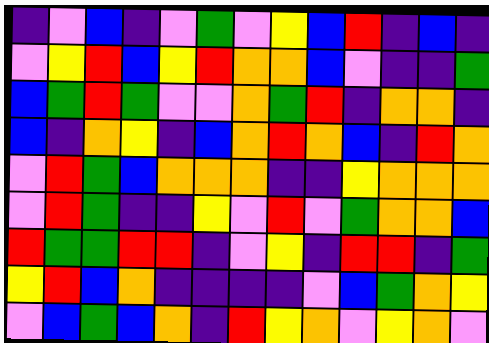[["indigo", "violet", "blue", "indigo", "violet", "green", "violet", "yellow", "blue", "red", "indigo", "blue", "indigo"], ["violet", "yellow", "red", "blue", "yellow", "red", "orange", "orange", "blue", "violet", "indigo", "indigo", "green"], ["blue", "green", "red", "green", "violet", "violet", "orange", "green", "red", "indigo", "orange", "orange", "indigo"], ["blue", "indigo", "orange", "yellow", "indigo", "blue", "orange", "red", "orange", "blue", "indigo", "red", "orange"], ["violet", "red", "green", "blue", "orange", "orange", "orange", "indigo", "indigo", "yellow", "orange", "orange", "orange"], ["violet", "red", "green", "indigo", "indigo", "yellow", "violet", "red", "violet", "green", "orange", "orange", "blue"], ["red", "green", "green", "red", "red", "indigo", "violet", "yellow", "indigo", "red", "red", "indigo", "green"], ["yellow", "red", "blue", "orange", "indigo", "indigo", "indigo", "indigo", "violet", "blue", "green", "orange", "yellow"], ["violet", "blue", "green", "blue", "orange", "indigo", "red", "yellow", "orange", "violet", "yellow", "orange", "violet"]]